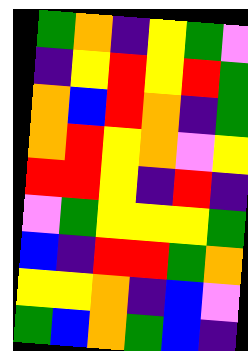[["green", "orange", "indigo", "yellow", "green", "violet"], ["indigo", "yellow", "red", "yellow", "red", "green"], ["orange", "blue", "red", "orange", "indigo", "green"], ["orange", "red", "yellow", "orange", "violet", "yellow"], ["red", "red", "yellow", "indigo", "red", "indigo"], ["violet", "green", "yellow", "yellow", "yellow", "green"], ["blue", "indigo", "red", "red", "green", "orange"], ["yellow", "yellow", "orange", "indigo", "blue", "violet"], ["green", "blue", "orange", "green", "blue", "indigo"]]